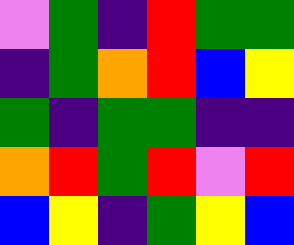[["violet", "green", "indigo", "red", "green", "green"], ["indigo", "green", "orange", "red", "blue", "yellow"], ["green", "indigo", "green", "green", "indigo", "indigo"], ["orange", "red", "green", "red", "violet", "red"], ["blue", "yellow", "indigo", "green", "yellow", "blue"]]